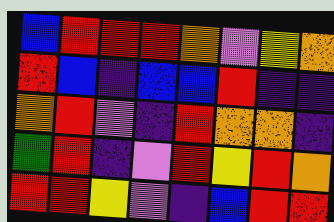[["blue", "red", "red", "red", "orange", "violet", "yellow", "orange"], ["red", "blue", "indigo", "blue", "blue", "red", "indigo", "indigo"], ["orange", "red", "violet", "indigo", "red", "orange", "orange", "indigo"], ["green", "red", "indigo", "violet", "red", "yellow", "red", "orange"], ["red", "red", "yellow", "violet", "indigo", "blue", "red", "red"]]